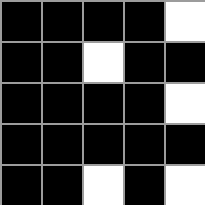[["black", "black", "black", "black", "white"], ["black", "black", "white", "black", "black"], ["black", "black", "black", "black", "white"], ["black", "black", "black", "black", "black"], ["black", "black", "white", "black", "white"]]